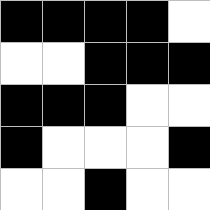[["black", "black", "black", "black", "white"], ["white", "white", "black", "black", "black"], ["black", "black", "black", "white", "white"], ["black", "white", "white", "white", "black"], ["white", "white", "black", "white", "white"]]